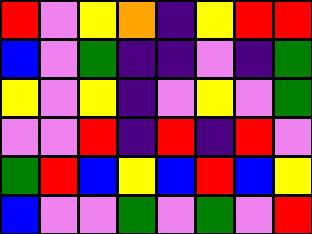[["red", "violet", "yellow", "orange", "indigo", "yellow", "red", "red"], ["blue", "violet", "green", "indigo", "indigo", "violet", "indigo", "green"], ["yellow", "violet", "yellow", "indigo", "violet", "yellow", "violet", "green"], ["violet", "violet", "red", "indigo", "red", "indigo", "red", "violet"], ["green", "red", "blue", "yellow", "blue", "red", "blue", "yellow"], ["blue", "violet", "violet", "green", "violet", "green", "violet", "red"]]